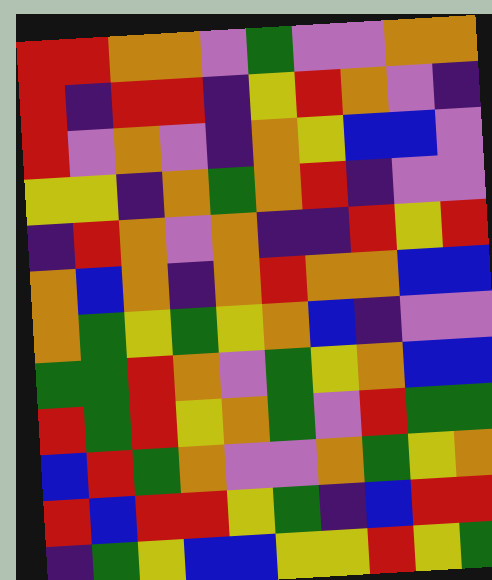[["red", "red", "orange", "orange", "violet", "green", "violet", "violet", "orange", "orange"], ["red", "indigo", "red", "red", "indigo", "yellow", "red", "orange", "violet", "indigo"], ["red", "violet", "orange", "violet", "indigo", "orange", "yellow", "blue", "blue", "violet"], ["yellow", "yellow", "indigo", "orange", "green", "orange", "red", "indigo", "violet", "violet"], ["indigo", "red", "orange", "violet", "orange", "indigo", "indigo", "red", "yellow", "red"], ["orange", "blue", "orange", "indigo", "orange", "red", "orange", "orange", "blue", "blue"], ["orange", "green", "yellow", "green", "yellow", "orange", "blue", "indigo", "violet", "violet"], ["green", "green", "red", "orange", "violet", "green", "yellow", "orange", "blue", "blue"], ["red", "green", "red", "yellow", "orange", "green", "violet", "red", "green", "green"], ["blue", "red", "green", "orange", "violet", "violet", "orange", "green", "yellow", "orange"], ["red", "blue", "red", "red", "yellow", "green", "indigo", "blue", "red", "red"], ["indigo", "green", "yellow", "blue", "blue", "yellow", "yellow", "red", "yellow", "green"]]